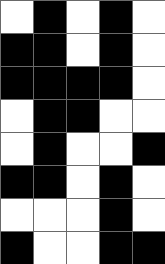[["white", "black", "white", "black", "white"], ["black", "black", "white", "black", "white"], ["black", "black", "black", "black", "white"], ["white", "black", "black", "white", "white"], ["white", "black", "white", "white", "black"], ["black", "black", "white", "black", "white"], ["white", "white", "white", "black", "white"], ["black", "white", "white", "black", "black"]]